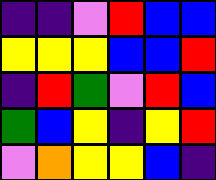[["indigo", "indigo", "violet", "red", "blue", "blue"], ["yellow", "yellow", "yellow", "blue", "blue", "red"], ["indigo", "red", "green", "violet", "red", "blue"], ["green", "blue", "yellow", "indigo", "yellow", "red"], ["violet", "orange", "yellow", "yellow", "blue", "indigo"]]